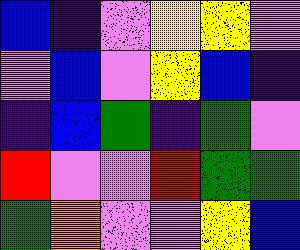[["blue", "indigo", "violet", "yellow", "yellow", "violet"], ["violet", "blue", "violet", "yellow", "blue", "indigo"], ["indigo", "blue", "green", "indigo", "green", "violet"], ["red", "violet", "violet", "red", "green", "green"], ["green", "orange", "violet", "violet", "yellow", "blue"]]